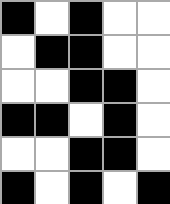[["black", "white", "black", "white", "white"], ["white", "black", "black", "white", "white"], ["white", "white", "black", "black", "white"], ["black", "black", "white", "black", "white"], ["white", "white", "black", "black", "white"], ["black", "white", "black", "white", "black"]]